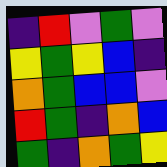[["indigo", "red", "violet", "green", "violet"], ["yellow", "green", "yellow", "blue", "indigo"], ["orange", "green", "blue", "blue", "violet"], ["red", "green", "indigo", "orange", "blue"], ["green", "indigo", "orange", "green", "yellow"]]